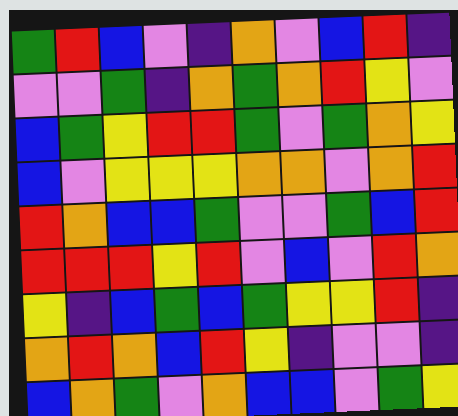[["green", "red", "blue", "violet", "indigo", "orange", "violet", "blue", "red", "indigo"], ["violet", "violet", "green", "indigo", "orange", "green", "orange", "red", "yellow", "violet"], ["blue", "green", "yellow", "red", "red", "green", "violet", "green", "orange", "yellow"], ["blue", "violet", "yellow", "yellow", "yellow", "orange", "orange", "violet", "orange", "red"], ["red", "orange", "blue", "blue", "green", "violet", "violet", "green", "blue", "red"], ["red", "red", "red", "yellow", "red", "violet", "blue", "violet", "red", "orange"], ["yellow", "indigo", "blue", "green", "blue", "green", "yellow", "yellow", "red", "indigo"], ["orange", "red", "orange", "blue", "red", "yellow", "indigo", "violet", "violet", "indigo"], ["blue", "orange", "green", "violet", "orange", "blue", "blue", "violet", "green", "yellow"]]